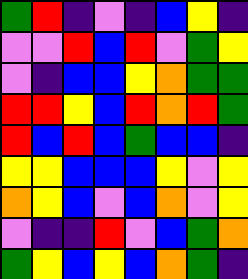[["green", "red", "indigo", "violet", "indigo", "blue", "yellow", "indigo"], ["violet", "violet", "red", "blue", "red", "violet", "green", "yellow"], ["violet", "indigo", "blue", "blue", "yellow", "orange", "green", "green"], ["red", "red", "yellow", "blue", "red", "orange", "red", "green"], ["red", "blue", "red", "blue", "green", "blue", "blue", "indigo"], ["yellow", "yellow", "blue", "blue", "blue", "yellow", "violet", "yellow"], ["orange", "yellow", "blue", "violet", "blue", "orange", "violet", "yellow"], ["violet", "indigo", "indigo", "red", "violet", "blue", "green", "orange"], ["green", "yellow", "blue", "yellow", "blue", "orange", "green", "indigo"]]